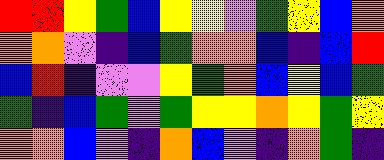[["red", "red", "yellow", "green", "blue", "yellow", "yellow", "violet", "green", "yellow", "blue", "orange"], ["orange", "orange", "violet", "indigo", "blue", "green", "orange", "orange", "blue", "indigo", "blue", "red"], ["blue", "red", "indigo", "violet", "violet", "yellow", "green", "orange", "blue", "yellow", "blue", "green"], ["green", "indigo", "blue", "green", "violet", "green", "yellow", "yellow", "orange", "yellow", "green", "yellow"], ["orange", "orange", "blue", "violet", "indigo", "orange", "blue", "violet", "indigo", "orange", "green", "indigo"]]